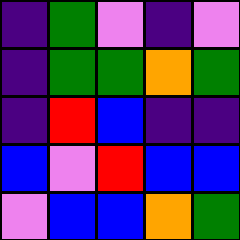[["indigo", "green", "violet", "indigo", "violet"], ["indigo", "green", "green", "orange", "green"], ["indigo", "red", "blue", "indigo", "indigo"], ["blue", "violet", "red", "blue", "blue"], ["violet", "blue", "blue", "orange", "green"]]